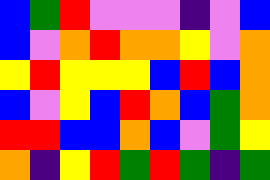[["blue", "green", "red", "violet", "violet", "violet", "indigo", "violet", "blue"], ["blue", "violet", "orange", "red", "orange", "orange", "yellow", "violet", "orange"], ["yellow", "red", "yellow", "yellow", "yellow", "blue", "red", "blue", "orange"], ["blue", "violet", "yellow", "blue", "red", "orange", "blue", "green", "orange"], ["red", "red", "blue", "blue", "orange", "blue", "violet", "green", "yellow"], ["orange", "indigo", "yellow", "red", "green", "red", "green", "indigo", "green"]]